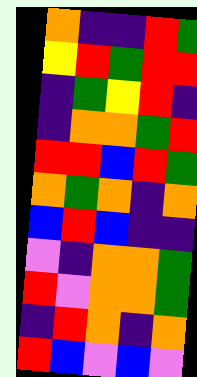[["orange", "indigo", "indigo", "red", "green"], ["yellow", "red", "green", "red", "red"], ["indigo", "green", "yellow", "red", "indigo"], ["indigo", "orange", "orange", "green", "red"], ["red", "red", "blue", "red", "green"], ["orange", "green", "orange", "indigo", "orange"], ["blue", "red", "blue", "indigo", "indigo"], ["violet", "indigo", "orange", "orange", "green"], ["red", "violet", "orange", "orange", "green"], ["indigo", "red", "orange", "indigo", "orange"], ["red", "blue", "violet", "blue", "violet"]]